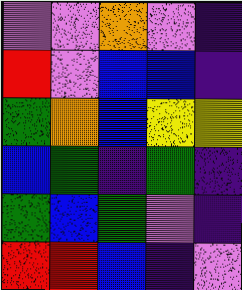[["violet", "violet", "orange", "violet", "indigo"], ["red", "violet", "blue", "blue", "indigo"], ["green", "orange", "blue", "yellow", "yellow"], ["blue", "green", "indigo", "green", "indigo"], ["green", "blue", "green", "violet", "indigo"], ["red", "red", "blue", "indigo", "violet"]]